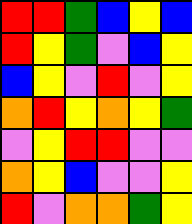[["red", "red", "green", "blue", "yellow", "blue"], ["red", "yellow", "green", "violet", "blue", "yellow"], ["blue", "yellow", "violet", "red", "violet", "yellow"], ["orange", "red", "yellow", "orange", "yellow", "green"], ["violet", "yellow", "red", "red", "violet", "violet"], ["orange", "yellow", "blue", "violet", "violet", "yellow"], ["red", "violet", "orange", "orange", "green", "yellow"]]